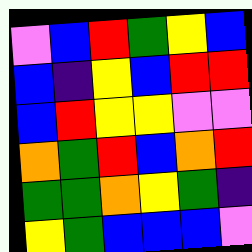[["violet", "blue", "red", "green", "yellow", "blue"], ["blue", "indigo", "yellow", "blue", "red", "red"], ["blue", "red", "yellow", "yellow", "violet", "violet"], ["orange", "green", "red", "blue", "orange", "red"], ["green", "green", "orange", "yellow", "green", "indigo"], ["yellow", "green", "blue", "blue", "blue", "violet"]]